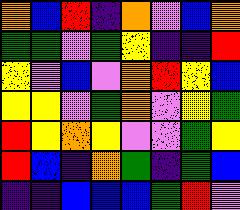[["orange", "blue", "red", "indigo", "orange", "violet", "blue", "orange"], ["green", "green", "violet", "green", "yellow", "indigo", "indigo", "red"], ["yellow", "violet", "blue", "violet", "orange", "red", "yellow", "blue"], ["yellow", "yellow", "violet", "green", "orange", "violet", "yellow", "green"], ["red", "yellow", "orange", "yellow", "violet", "violet", "green", "yellow"], ["red", "blue", "indigo", "orange", "green", "indigo", "green", "blue"], ["indigo", "indigo", "blue", "blue", "blue", "green", "red", "violet"]]